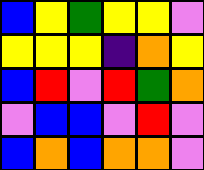[["blue", "yellow", "green", "yellow", "yellow", "violet"], ["yellow", "yellow", "yellow", "indigo", "orange", "yellow"], ["blue", "red", "violet", "red", "green", "orange"], ["violet", "blue", "blue", "violet", "red", "violet"], ["blue", "orange", "blue", "orange", "orange", "violet"]]